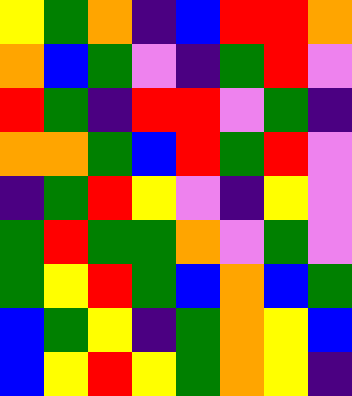[["yellow", "green", "orange", "indigo", "blue", "red", "red", "orange"], ["orange", "blue", "green", "violet", "indigo", "green", "red", "violet"], ["red", "green", "indigo", "red", "red", "violet", "green", "indigo"], ["orange", "orange", "green", "blue", "red", "green", "red", "violet"], ["indigo", "green", "red", "yellow", "violet", "indigo", "yellow", "violet"], ["green", "red", "green", "green", "orange", "violet", "green", "violet"], ["green", "yellow", "red", "green", "blue", "orange", "blue", "green"], ["blue", "green", "yellow", "indigo", "green", "orange", "yellow", "blue"], ["blue", "yellow", "red", "yellow", "green", "orange", "yellow", "indigo"]]